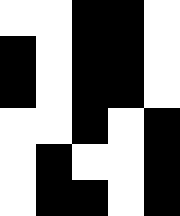[["white", "white", "black", "black", "white"], ["black", "white", "black", "black", "white"], ["black", "white", "black", "black", "white"], ["white", "white", "black", "white", "black"], ["white", "black", "white", "white", "black"], ["white", "black", "black", "white", "black"]]